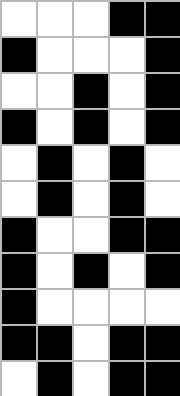[["white", "white", "white", "black", "black"], ["black", "white", "white", "white", "black"], ["white", "white", "black", "white", "black"], ["black", "white", "black", "white", "black"], ["white", "black", "white", "black", "white"], ["white", "black", "white", "black", "white"], ["black", "white", "white", "black", "black"], ["black", "white", "black", "white", "black"], ["black", "white", "white", "white", "white"], ["black", "black", "white", "black", "black"], ["white", "black", "white", "black", "black"]]